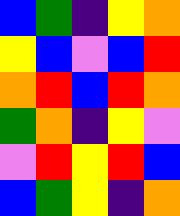[["blue", "green", "indigo", "yellow", "orange"], ["yellow", "blue", "violet", "blue", "red"], ["orange", "red", "blue", "red", "orange"], ["green", "orange", "indigo", "yellow", "violet"], ["violet", "red", "yellow", "red", "blue"], ["blue", "green", "yellow", "indigo", "orange"]]